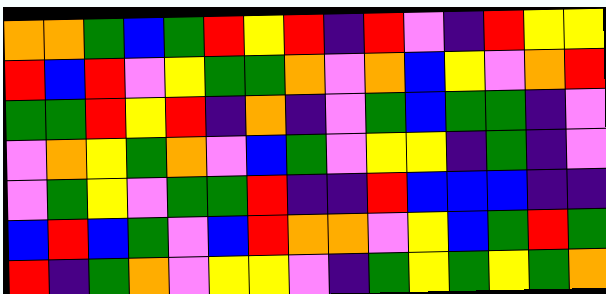[["orange", "orange", "green", "blue", "green", "red", "yellow", "red", "indigo", "red", "violet", "indigo", "red", "yellow", "yellow"], ["red", "blue", "red", "violet", "yellow", "green", "green", "orange", "violet", "orange", "blue", "yellow", "violet", "orange", "red"], ["green", "green", "red", "yellow", "red", "indigo", "orange", "indigo", "violet", "green", "blue", "green", "green", "indigo", "violet"], ["violet", "orange", "yellow", "green", "orange", "violet", "blue", "green", "violet", "yellow", "yellow", "indigo", "green", "indigo", "violet"], ["violet", "green", "yellow", "violet", "green", "green", "red", "indigo", "indigo", "red", "blue", "blue", "blue", "indigo", "indigo"], ["blue", "red", "blue", "green", "violet", "blue", "red", "orange", "orange", "violet", "yellow", "blue", "green", "red", "green"], ["red", "indigo", "green", "orange", "violet", "yellow", "yellow", "violet", "indigo", "green", "yellow", "green", "yellow", "green", "orange"]]